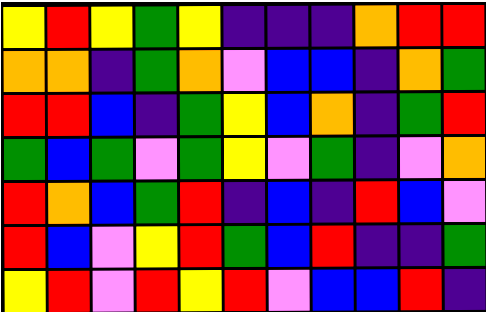[["yellow", "red", "yellow", "green", "yellow", "indigo", "indigo", "indigo", "orange", "red", "red"], ["orange", "orange", "indigo", "green", "orange", "violet", "blue", "blue", "indigo", "orange", "green"], ["red", "red", "blue", "indigo", "green", "yellow", "blue", "orange", "indigo", "green", "red"], ["green", "blue", "green", "violet", "green", "yellow", "violet", "green", "indigo", "violet", "orange"], ["red", "orange", "blue", "green", "red", "indigo", "blue", "indigo", "red", "blue", "violet"], ["red", "blue", "violet", "yellow", "red", "green", "blue", "red", "indigo", "indigo", "green"], ["yellow", "red", "violet", "red", "yellow", "red", "violet", "blue", "blue", "red", "indigo"]]